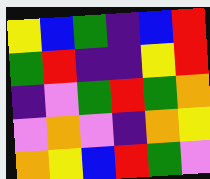[["yellow", "blue", "green", "indigo", "blue", "red"], ["green", "red", "indigo", "indigo", "yellow", "red"], ["indigo", "violet", "green", "red", "green", "orange"], ["violet", "orange", "violet", "indigo", "orange", "yellow"], ["orange", "yellow", "blue", "red", "green", "violet"]]